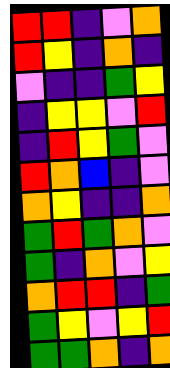[["red", "red", "indigo", "violet", "orange"], ["red", "yellow", "indigo", "orange", "indigo"], ["violet", "indigo", "indigo", "green", "yellow"], ["indigo", "yellow", "yellow", "violet", "red"], ["indigo", "red", "yellow", "green", "violet"], ["red", "orange", "blue", "indigo", "violet"], ["orange", "yellow", "indigo", "indigo", "orange"], ["green", "red", "green", "orange", "violet"], ["green", "indigo", "orange", "violet", "yellow"], ["orange", "red", "red", "indigo", "green"], ["green", "yellow", "violet", "yellow", "red"], ["green", "green", "orange", "indigo", "orange"]]